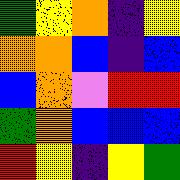[["green", "yellow", "orange", "indigo", "yellow"], ["orange", "orange", "blue", "indigo", "blue"], ["blue", "orange", "violet", "red", "red"], ["green", "orange", "blue", "blue", "blue"], ["red", "yellow", "indigo", "yellow", "green"]]